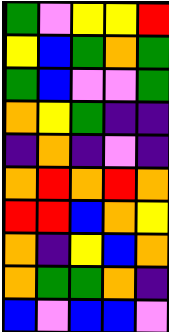[["green", "violet", "yellow", "yellow", "red"], ["yellow", "blue", "green", "orange", "green"], ["green", "blue", "violet", "violet", "green"], ["orange", "yellow", "green", "indigo", "indigo"], ["indigo", "orange", "indigo", "violet", "indigo"], ["orange", "red", "orange", "red", "orange"], ["red", "red", "blue", "orange", "yellow"], ["orange", "indigo", "yellow", "blue", "orange"], ["orange", "green", "green", "orange", "indigo"], ["blue", "violet", "blue", "blue", "violet"]]